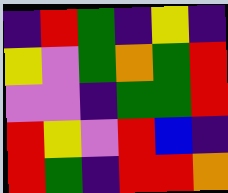[["indigo", "red", "green", "indigo", "yellow", "indigo"], ["yellow", "violet", "green", "orange", "green", "red"], ["violet", "violet", "indigo", "green", "green", "red"], ["red", "yellow", "violet", "red", "blue", "indigo"], ["red", "green", "indigo", "red", "red", "orange"]]